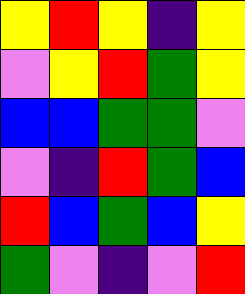[["yellow", "red", "yellow", "indigo", "yellow"], ["violet", "yellow", "red", "green", "yellow"], ["blue", "blue", "green", "green", "violet"], ["violet", "indigo", "red", "green", "blue"], ["red", "blue", "green", "blue", "yellow"], ["green", "violet", "indigo", "violet", "red"]]